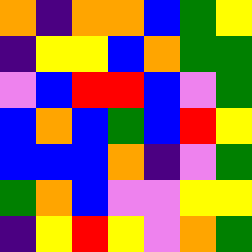[["orange", "indigo", "orange", "orange", "blue", "green", "yellow"], ["indigo", "yellow", "yellow", "blue", "orange", "green", "green"], ["violet", "blue", "red", "red", "blue", "violet", "green"], ["blue", "orange", "blue", "green", "blue", "red", "yellow"], ["blue", "blue", "blue", "orange", "indigo", "violet", "green"], ["green", "orange", "blue", "violet", "violet", "yellow", "yellow"], ["indigo", "yellow", "red", "yellow", "violet", "orange", "green"]]